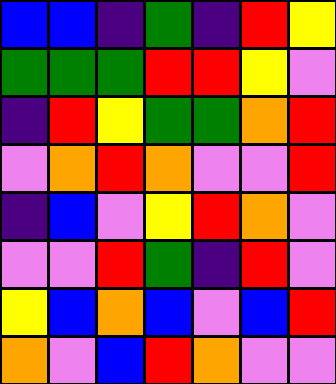[["blue", "blue", "indigo", "green", "indigo", "red", "yellow"], ["green", "green", "green", "red", "red", "yellow", "violet"], ["indigo", "red", "yellow", "green", "green", "orange", "red"], ["violet", "orange", "red", "orange", "violet", "violet", "red"], ["indigo", "blue", "violet", "yellow", "red", "orange", "violet"], ["violet", "violet", "red", "green", "indigo", "red", "violet"], ["yellow", "blue", "orange", "blue", "violet", "blue", "red"], ["orange", "violet", "blue", "red", "orange", "violet", "violet"]]